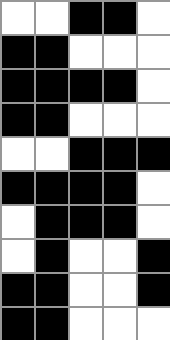[["white", "white", "black", "black", "white"], ["black", "black", "white", "white", "white"], ["black", "black", "black", "black", "white"], ["black", "black", "white", "white", "white"], ["white", "white", "black", "black", "black"], ["black", "black", "black", "black", "white"], ["white", "black", "black", "black", "white"], ["white", "black", "white", "white", "black"], ["black", "black", "white", "white", "black"], ["black", "black", "white", "white", "white"]]